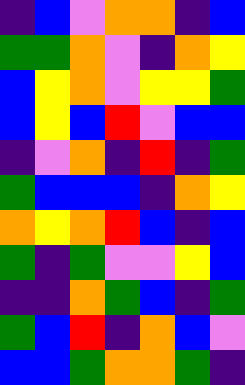[["indigo", "blue", "violet", "orange", "orange", "indigo", "blue"], ["green", "green", "orange", "violet", "indigo", "orange", "yellow"], ["blue", "yellow", "orange", "violet", "yellow", "yellow", "green"], ["blue", "yellow", "blue", "red", "violet", "blue", "blue"], ["indigo", "violet", "orange", "indigo", "red", "indigo", "green"], ["green", "blue", "blue", "blue", "indigo", "orange", "yellow"], ["orange", "yellow", "orange", "red", "blue", "indigo", "blue"], ["green", "indigo", "green", "violet", "violet", "yellow", "blue"], ["indigo", "indigo", "orange", "green", "blue", "indigo", "green"], ["green", "blue", "red", "indigo", "orange", "blue", "violet"], ["blue", "blue", "green", "orange", "orange", "green", "indigo"]]